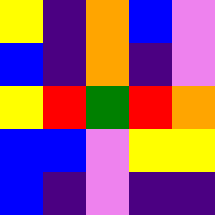[["yellow", "indigo", "orange", "blue", "violet"], ["blue", "indigo", "orange", "indigo", "violet"], ["yellow", "red", "green", "red", "orange"], ["blue", "blue", "violet", "yellow", "yellow"], ["blue", "indigo", "violet", "indigo", "indigo"]]